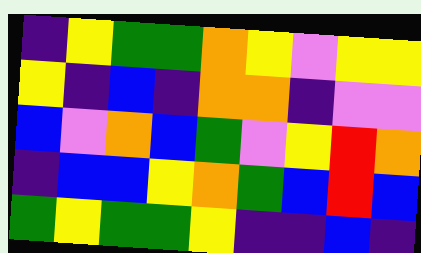[["indigo", "yellow", "green", "green", "orange", "yellow", "violet", "yellow", "yellow"], ["yellow", "indigo", "blue", "indigo", "orange", "orange", "indigo", "violet", "violet"], ["blue", "violet", "orange", "blue", "green", "violet", "yellow", "red", "orange"], ["indigo", "blue", "blue", "yellow", "orange", "green", "blue", "red", "blue"], ["green", "yellow", "green", "green", "yellow", "indigo", "indigo", "blue", "indigo"]]